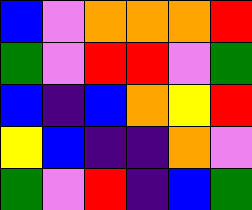[["blue", "violet", "orange", "orange", "orange", "red"], ["green", "violet", "red", "red", "violet", "green"], ["blue", "indigo", "blue", "orange", "yellow", "red"], ["yellow", "blue", "indigo", "indigo", "orange", "violet"], ["green", "violet", "red", "indigo", "blue", "green"]]